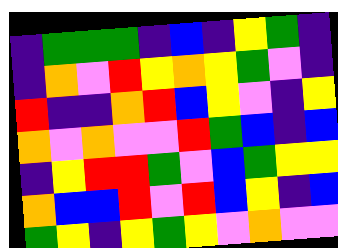[["indigo", "green", "green", "green", "indigo", "blue", "indigo", "yellow", "green", "indigo"], ["indigo", "orange", "violet", "red", "yellow", "orange", "yellow", "green", "violet", "indigo"], ["red", "indigo", "indigo", "orange", "red", "blue", "yellow", "violet", "indigo", "yellow"], ["orange", "violet", "orange", "violet", "violet", "red", "green", "blue", "indigo", "blue"], ["indigo", "yellow", "red", "red", "green", "violet", "blue", "green", "yellow", "yellow"], ["orange", "blue", "blue", "red", "violet", "red", "blue", "yellow", "indigo", "blue"], ["green", "yellow", "indigo", "yellow", "green", "yellow", "violet", "orange", "violet", "violet"]]